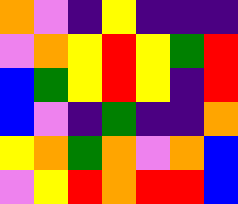[["orange", "violet", "indigo", "yellow", "indigo", "indigo", "indigo"], ["violet", "orange", "yellow", "red", "yellow", "green", "red"], ["blue", "green", "yellow", "red", "yellow", "indigo", "red"], ["blue", "violet", "indigo", "green", "indigo", "indigo", "orange"], ["yellow", "orange", "green", "orange", "violet", "orange", "blue"], ["violet", "yellow", "red", "orange", "red", "red", "blue"]]